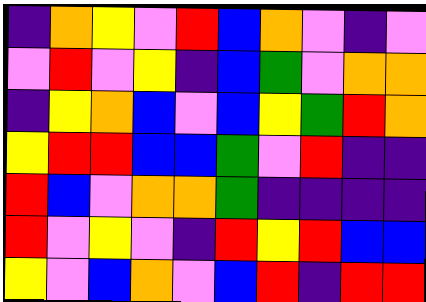[["indigo", "orange", "yellow", "violet", "red", "blue", "orange", "violet", "indigo", "violet"], ["violet", "red", "violet", "yellow", "indigo", "blue", "green", "violet", "orange", "orange"], ["indigo", "yellow", "orange", "blue", "violet", "blue", "yellow", "green", "red", "orange"], ["yellow", "red", "red", "blue", "blue", "green", "violet", "red", "indigo", "indigo"], ["red", "blue", "violet", "orange", "orange", "green", "indigo", "indigo", "indigo", "indigo"], ["red", "violet", "yellow", "violet", "indigo", "red", "yellow", "red", "blue", "blue"], ["yellow", "violet", "blue", "orange", "violet", "blue", "red", "indigo", "red", "red"]]